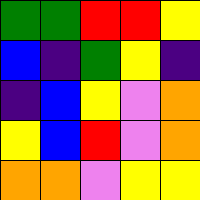[["green", "green", "red", "red", "yellow"], ["blue", "indigo", "green", "yellow", "indigo"], ["indigo", "blue", "yellow", "violet", "orange"], ["yellow", "blue", "red", "violet", "orange"], ["orange", "orange", "violet", "yellow", "yellow"]]